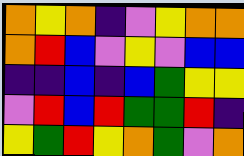[["orange", "yellow", "orange", "indigo", "violet", "yellow", "orange", "orange"], ["orange", "red", "blue", "violet", "yellow", "violet", "blue", "blue"], ["indigo", "indigo", "blue", "indigo", "blue", "green", "yellow", "yellow"], ["violet", "red", "blue", "red", "green", "green", "red", "indigo"], ["yellow", "green", "red", "yellow", "orange", "green", "violet", "orange"]]